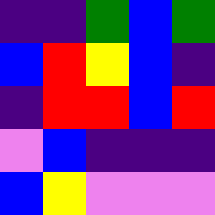[["indigo", "indigo", "green", "blue", "green"], ["blue", "red", "yellow", "blue", "indigo"], ["indigo", "red", "red", "blue", "red"], ["violet", "blue", "indigo", "indigo", "indigo"], ["blue", "yellow", "violet", "violet", "violet"]]